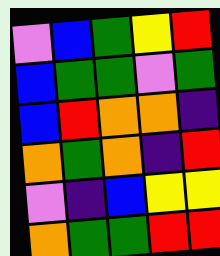[["violet", "blue", "green", "yellow", "red"], ["blue", "green", "green", "violet", "green"], ["blue", "red", "orange", "orange", "indigo"], ["orange", "green", "orange", "indigo", "red"], ["violet", "indigo", "blue", "yellow", "yellow"], ["orange", "green", "green", "red", "red"]]